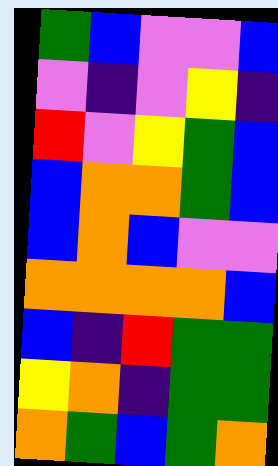[["green", "blue", "violet", "violet", "blue"], ["violet", "indigo", "violet", "yellow", "indigo"], ["red", "violet", "yellow", "green", "blue"], ["blue", "orange", "orange", "green", "blue"], ["blue", "orange", "blue", "violet", "violet"], ["orange", "orange", "orange", "orange", "blue"], ["blue", "indigo", "red", "green", "green"], ["yellow", "orange", "indigo", "green", "green"], ["orange", "green", "blue", "green", "orange"]]